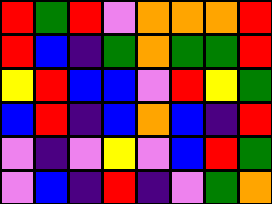[["red", "green", "red", "violet", "orange", "orange", "orange", "red"], ["red", "blue", "indigo", "green", "orange", "green", "green", "red"], ["yellow", "red", "blue", "blue", "violet", "red", "yellow", "green"], ["blue", "red", "indigo", "blue", "orange", "blue", "indigo", "red"], ["violet", "indigo", "violet", "yellow", "violet", "blue", "red", "green"], ["violet", "blue", "indigo", "red", "indigo", "violet", "green", "orange"]]